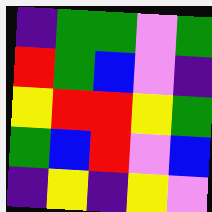[["indigo", "green", "green", "violet", "green"], ["red", "green", "blue", "violet", "indigo"], ["yellow", "red", "red", "yellow", "green"], ["green", "blue", "red", "violet", "blue"], ["indigo", "yellow", "indigo", "yellow", "violet"]]